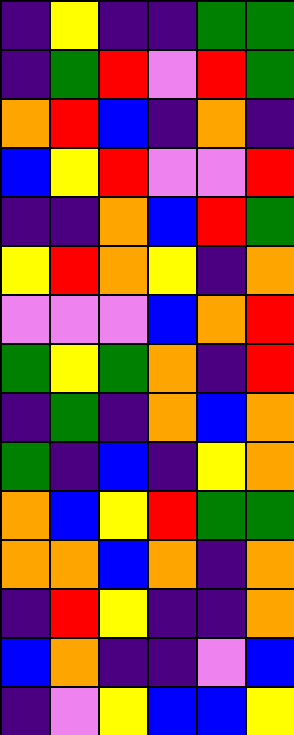[["indigo", "yellow", "indigo", "indigo", "green", "green"], ["indigo", "green", "red", "violet", "red", "green"], ["orange", "red", "blue", "indigo", "orange", "indigo"], ["blue", "yellow", "red", "violet", "violet", "red"], ["indigo", "indigo", "orange", "blue", "red", "green"], ["yellow", "red", "orange", "yellow", "indigo", "orange"], ["violet", "violet", "violet", "blue", "orange", "red"], ["green", "yellow", "green", "orange", "indigo", "red"], ["indigo", "green", "indigo", "orange", "blue", "orange"], ["green", "indigo", "blue", "indigo", "yellow", "orange"], ["orange", "blue", "yellow", "red", "green", "green"], ["orange", "orange", "blue", "orange", "indigo", "orange"], ["indigo", "red", "yellow", "indigo", "indigo", "orange"], ["blue", "orange", "indigo", "indigo", "violet", "blue"], ["indigo", "violet", "yellow", "blue", "blue", "yellow"]]